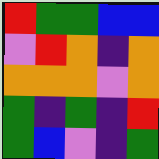[["red", "green", "green", "blue", "blue"], ["violet", "red", "orange", "indigo", "orange"], ["orange", "orange", "orange", "violet", "orange"], ["green", "indigo", "green", "indigo", "red"], ["green", "blue", "violet", "indigo", "green"]]